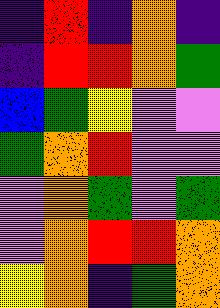[["indigo", "red", "indigo", "orange", "indigo"], ["indigo", "red", "red", "orange", "green"], ["blue", "green", "yellow", "violet", "violet"], ["green", "orange", "red", "violet", "violet"], ["violet", "orange", "green", "violet", "green"], ["violet", "orange", "red", "red", "orange"], ["yellow", "orange", "indigo", "green", "orange"]]